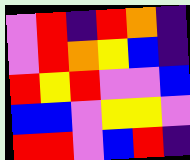[["violet", "red", "indigo", "red", "orange", "indigo"], ["violet", "red", "orange", "yellow", "blue", "indigo"], ["red", "yellow", "red", "violet", "violet", "blue"], ["blue", "blue", "violet", "yellow", "yellow", "violet"], ["red", "red", "violet", "blue", "red", "indigo"]]